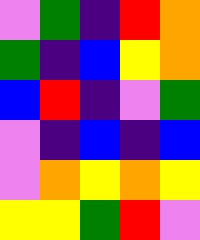[["violet", "green", "indigo", "red", "orange"], ["green", "indigo", "blue", "yellow", "orange"], ["blue", "red", "indigo", "violet", "green"], ["violet", "indigo", "blue", "indigo", "blue"], ["violet", "orange", "yellow", "orange", "yellow"], ["yellow", "yellow", "green", "red", "violet"]]